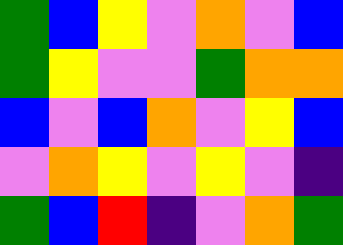[["green", "blue", "yellow", "violet", "orange", "violet", "blue"], ["green", "yellow", "violet", "violet", "green", "orange", "orange"], ["blue", "violet", "blue", "orange", "violet", "yellow", "blue"], ["violet", "orange", "yellow", "violet", "yellow", "violet", "indigo"], ["green", "blue", "red", "indigo", "violet", "orange", "green"]]